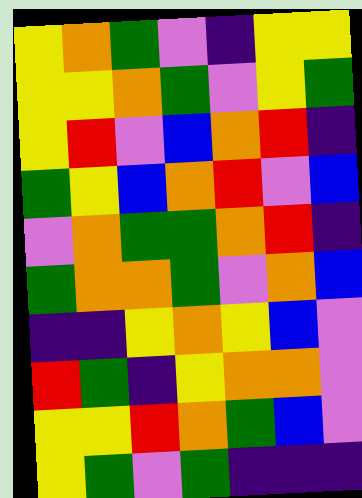[["yellow", "orange", "green", "violet", "indigo", "yellow", "yellow"], ["yellow", "yellow", "orange", "green", "violet", "yellow", "green"], ["yellow", "red", "violet", "blue", "orange", "red", "indigo"], ["green", "yellow", "blue", "orange", "red", "violet", "blue"], ["violet", "orange", "green", "green", "orange", "red", "indigo"], ["green", "orange", "orange", "green", "violet", "orange", "blue"], ["indigo", "indigo", "yellow", "orange", "yellow", "blue", "violet"], ["red", "green", "indigo", "yellow", "orange", "orange", "violet"], ["yellow", "yellow", "red", "orange", "green", "blue", "violet"], ["yellow", "green", "violet", "green", "indigo", "indigo", "indigo"]]